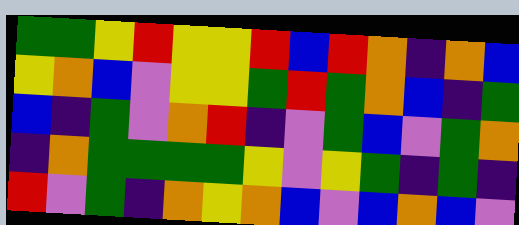[["green", "green", "yellow", "red", "yellow", "yellow", "red", "blue", "red", "orange", "indigo", "orange", "blue"], ["yellow", "orange", "blue", "violet", "yellow", "yellow", "green", "red", "green", "orange", "blue", "indigo", "green"], ["blue", "indigo", "green", "violet", "orange", "red", "indigo", "violet", "green", "blue", "violet", "green", "orange"], ["indigo", "orange", "green", "green", "green", "green", "yellow", "violet", "yellow", "green", "indigo", "green", "indigo"], ["red", "violet", "green", "indigo", "orange", "yellow", "orange", "blue", "violet", "blue", "orange", "blue", "violet"]]